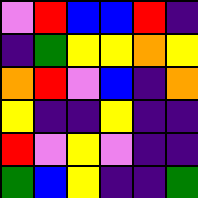[["violet", "red", "blue", "blue", "red", "indigo"], ["indigo", "green", "yellow", "yellow", "orange", "yellow"], ["orange", "red", "violet", "blue", "indigo", "orange"], ["yellow", "indigo", "indigo", "yellow", "indigo", "indigo"], ["red", "violet", "yellow", "violet", "indigo", "indigo"], ["green", "blue", "yellow", "indigo", "indigo", "green"]]